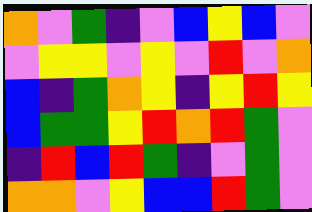[["orange", "violet", "green", "indigo", "violet", "blue", "yellow", "blue", "violet"], ["violet", "yellow", "yellow", "violet", "yellow", "violet", "red", "violet", "orange"], ["blue", "indigo", "green", "orange", "yellow", "indigo", "yellow", "red", "yellow"], ["blue", "green", "green", "yellow", "red", "orange", "red", "green", "violet"], ["indigo", "red", "blue", "red", "green", "indigo", "violet", "green", "violet"], ["orange", "orange", "violet", "yellow", "blue", "blue", "red", "green", "violet"]]